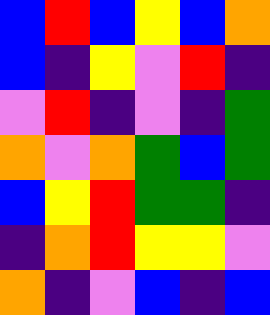[["blue", "red", "blue", "yellow", "blue", "orange"], ["blue", "indigo", "yellow", "violet", "red", "indigo"], ["violet", "red", "indigo", "violet", "indigo", "green"], ["orange", "violet", "orange", "green", "blue", "green"], ["blue", "yellow", "red", "green", "green", "indigo"], ["indigo", "orange", "red", "yellow", "yellow", "violet"], ["orange", "indigo", "violet", "blue", "indigo", "blue"]]